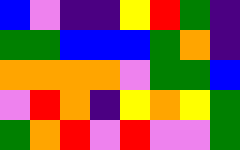[["blue", "violet", "indigo", "indigo", "yellow", "red", "green", "indigo"], ["green", "green", "blue", "blue", "blue", "green", "orange", "indigo"], ["orange", "orange", "orange", "orange", "violet", "green", "green", "blue"], ["violet", "red", "orange", "indigo", "yellow", "orange", "yellow", "green"], ["green", "orange", "red", "violet", "red", "violet", "violet", "green"]]